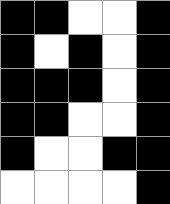[["black", "black", "white", "white", "black"], ["black", "white", "black", "white", "black"], ["black", "black", "black", "white", "black"], ["black", "black", "white", "white", "black"], ["black", "white", "white", "black", "black"], ["white", "white", "white", "white", "black"]]